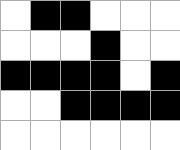[["white", "black", "black", "white", "white", "white"], ["white", "white", "white", "black", "white", "white"], ["black", "black", "black", "black", "white", "black"], ["white", "white", "black", "black", "black", "black"], ["white", "white", "white", "white", "white", "white"]]